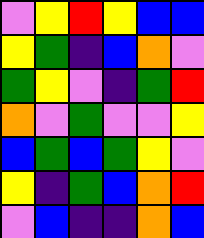[["violet", "yellow", "red", "yellow", "blue", "blue"], ["yellow", "green", "indigo", "blue", "orange", "violet"], ["green", "yellow", "violet", "indigo", "green", "red"], ["orange", "violet", "green", "violet", "violet", "yellow"], ["blue", "green", "blue", "green", "yellow", "violet"], ["yellow", "indigo", "green", "blue", "orange", "red"], ["violet", "blue", "indigo", "indigo", "orange", "blue"]]